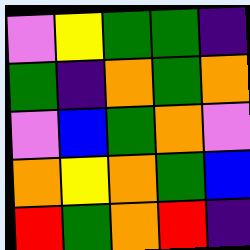[["violet", "yellow", "green", "green", "indigo"], ["green", "indigo", "orange", "green", "orange"], ["violet", "blue", "green", "orange", "violet"], ["orange", "yellow", "orange", "green", "blue"], ["red", "green", "orange", "red", "indigo"]]